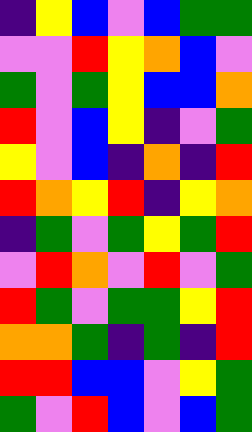[["indigo", "yellow", "blue", "violet", "blue", "green", "green"], ["violet", "violet", "red", "yellow", "orange", "blue", "violet"], ["green", "violet", "green", "yellow", "blue", "blue", "orange"], ["red", "violet", "blue", "yellow", "indigo", "violet", "green"], ["yellow", "violet", "blue", "indigo", "orange", "indigo", "red"], ["red", "orange", "yellow", "red", "indigo", "yellow", "orange"], ["indigo", "green", "violet", "green", "yellow", "green", "red"], ["violet", "red", "orange", "violet", "red", "violet", "green"], ["red", "green", "violet", "green", "green", "yellow", "red"], ["orange", "orange", "green", "indigo", "green", "indigo", "red"], ["red", "red", "blue", "blue", "violet", "yellow", "green"], ["green", "violet", "red", "blue", "violet", "blue", "green"]]